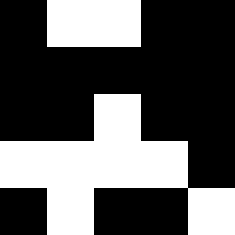[["black", "white", "white", "black", "black"], ["black", "black", "black", "black", "black"], ["black", "black", "white", "black", "black"], ["white", "white", "white", "white", "black"], ["black", "white", "black", "black", "white"]]